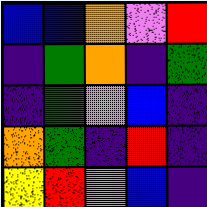[["blue", "blue", "orange", "violet", "red"], ["indigo", "green", "orange", "indigo", "green"], ["indigo", "green", "violet", "blue", "indigo"], ["orange", "green", "indigo", "red", "indigo"], ["yellow", "red", "violet", "blue", "indigo"]]